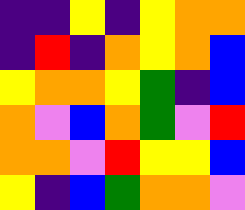[["indigo", "indigo", "yellow", "indigo", "yellow", "orange", "orange"], ["indigo", "red", "indigo", "orange", "yellow", "orange", "blue"], ["yellow", "orange", "orange", "yellow", "green", "indigo", "blue"], ["orange", "violet", "blue", "orange", "green", "violet", "red"], ["orange", "orange", "violet", "red", "yellow", "yellow", "blue"], ["yellow", "indigo", "blue", "green", "orange", "orange", "violet"]]